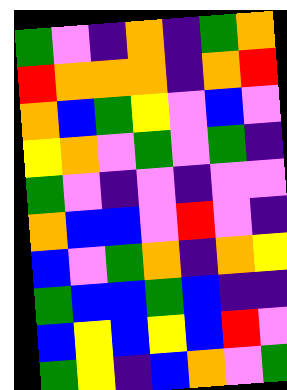[["green", "violet", "indigo", "orange", "indigo", "green", "orange"], ["red", "orange", "orange", "orange", "indigo", "orange", "red"], ["orange", "blue", "green", "yellow", "violet", "blue", "violet"], ["yellow", "orange", "violet", "green", "violet", "green", "indigo"], ["green", "violet", "indigo", "violet", "indigo", "violet", "violet"], ["orange", "blue", "blue", "violet", "red", "violet", "indigo"], ["blue", "violet", "green", "orange", "indigo", "orange", "yellow"], ["green", "blue", "blue", "green", "blue", "indigo", "indigo"], ["blue", "yellow", "blue", "yellow", "blue", "red", "violet"], ["green", "yellow", "indigo", "blue", "orange", "violet", "green"]]